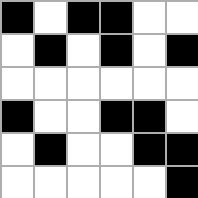[["black", "white", "black", "black", "white", "white"], ["white", "black", "white", "black", "white", "black"], ["white", "white", "white", "white", "white", "white"], ["black", "white", "white", "black", "black", "white"], ["white", "black", "white", "white", "black", "black"], ["white", "white", "white", "white", "white", "black"]]